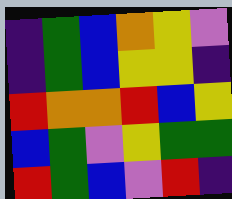[["indigo", "green", "blue", "orange", "yellow", "violet"], ["indigo", "green", "blue", "yellow", "yellow", "indigo"], ["red", "orange", "orange", "red", "blue", "yellow"], ["blue", "green", "violet", "yellow", "green", "green"], ["red", "green", "blue", "violet", "red", "indigo"]]